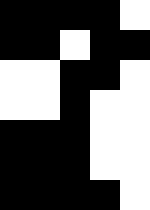[["black", "black", "black", "black", "white"], ["black", "black", "white", "black", "black"], ["white", "white", "black", "black", "white"], ["white", "white", "black", "white", "white"], ["black", "black", "black", "white", "white"], ["black", "black", "black", "white", "white"], ["black", "black", "black", "black", "white"]]